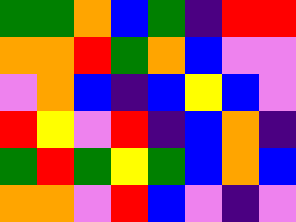[["green", "green", "orange", "blue", "green", "indigo", "red", "red"], ["orange", "orange", "red", "green", "orange", "blue", "violet", "violet"], ["violet", "orange", "blue", "indigo", "blue", "yellow", "blue", "violet"], ["red", "yellow", "violet", "red", "indigo", "blue", "orange", "indigo"], ["green", "red", "green", "yellow", "green", "blue", "orange", "blue"], ["orange", "orange", "violet", "red", "blue", "violet", "indigo", "violet"]]